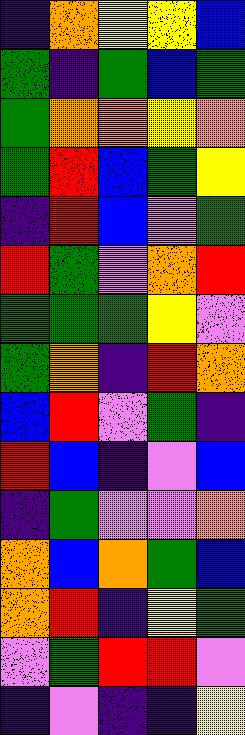[["indigo", "orange", "yellow", "yellow", "blue"], ["green", "indigo", "green", "blue", "green"], ["green", "orange", "orange", "yellow", "orange"], ["green", "red", "blue", "green", "yellow"], ["indigo", "red", "blue", "violet", "green"], ["red", "green", "violet", "orange", "red"], ["green", "green", "green", "yellow", "violet"], ["green", "orange", "indigo", "red", "orange"], ["blue", "red", "violet", "green", "indigo"], ["red", "blue", "indigo", "violet", "blue"], ["indigo", "green", "violet", "violet", "orange"], ["orange", "blue", "orange", "green", "blue"], ["orange", "red", "indigo", "yellow", "green"], ["violet", "green", "red", "red", "violet"], ["indigo", "violet", "indigo", "indigo", "yellow"]]